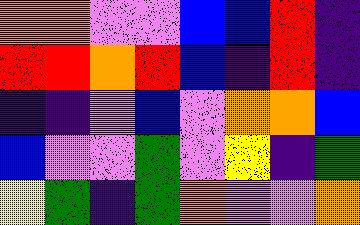[["orange", "orange", "violet", "violet", "blue", "blue", "red", "indigo"], ["red", "red", "orange", "red", "blue", "indigo", "red", "indigo"], ["indigo", "indigo", "violet", "blue", "violet", "orange", "orange", "blue"], ["blue", "violet", "violet", "green", "violet", "yellow", "indigo", "green"], ["yellow", "green", "indigo", "green", "orange", "violet", "violet", "orange"]]